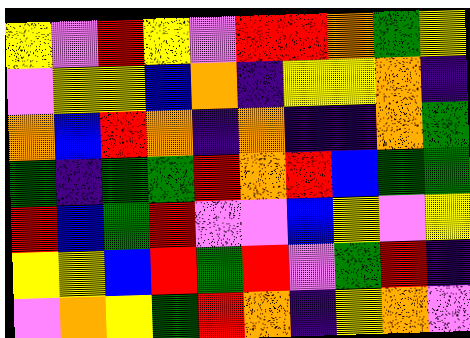[["yellow", "violet", "red", "yellow", "violet", "red", "red", "orange", "green", "yellow"], ["violet", "yellow", "yellow", "blue", "orange", "indigo", "yellow", "yellow", "orange", "indigo"], ["orange", "blue", "red", "orange", "indigo", "orange", "indigo", "indigo", "orange", "green"], ["green", "indigo", "green", "green", "red", "orange", "red", "blue", "green", "green"], ["red", "blue", "green", "red", "violet", "violet", "blue", "yellow", "violet", "yellow"], ["yellow", "yellow", "blue", "red", "green", "red", "violet", "green", "red", "indigo"], ["violet", "orange", "yellow", "green", "red", "orange", "indigo", "yellow", "orange", "violet"]]